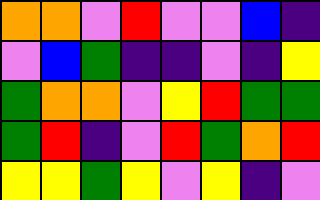[["orange", "orange", "violet", "red", "violet", "violet", "blue", "indigo"], ["violet", "blue", "green", "indigo", "indigo", "violet", "indigo", "yellow"], ["green", "orange", "orange", "violet", "yellow", "red", "green", "green"], ["green", "red", "indigo", "violet", "red", "green", "orange", "red"], ["yellow", "yellow", "green", "yellow", "violet", "yellow", "indigo", "violet"]]